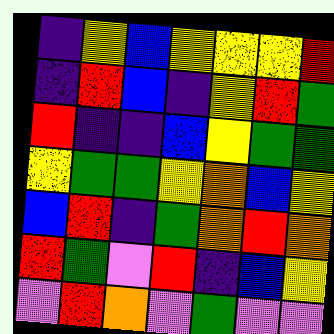[["indigo", "yellow", "blue", "yellow", "yellow", "yellow", "red"], ["indigo", "red", "blue", "indigo", "yellow", "red", "green"], ["red", "indigo", "indigo", "blue", "yellow", "green", "green"], ["yellow", "green", "green", "yellow", "orange", "blue", "yellow"], ["blue", "red", "indigo", "green", "orange", "red", "orange"], ["red", "green", "violet", "red", "indigo", "blue", "yellow"], ["violet", "red", "orange", "violet", "green", "violet", "violet"]]